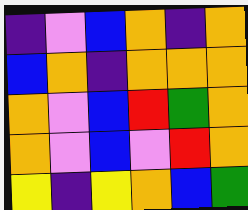[["indigo", "violet", "blue", "orange", "indigo", "orange"], ["blue", "orange", "indigo", "orange", "orange", "orange"], ["orange", "violet", "blue", "red", "green", "orange"], ["orange", "violet", "blue", "violet", "red", "orange"], ["yellow", "indigo", "yellow", "orange", "blue", "green"]]